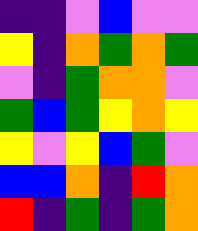[["indigo", "indigo", "violet", "blue", "violet", "violet"], ["yellow", "indigo", "orange", "green", "orange", "green"], ["violet", "indigo", "green", "orange", "orange", "violet"], ["green", "blue", "green", "yellow", "orange", "yellow"], ["yellow", "violet", "yellow", "blue", "green", "violet"], ["blue", "blue", "orange", "indigo", "red", "orange"], ["red", "indigo", "green", "indigo", "green", "orange"]]